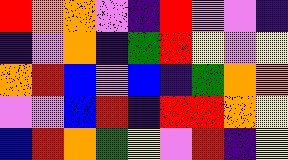[["red", "orange", "orange", "violet", "indigo", "red", "violet", "violet", "indigo"], ["indigo", "violet", "orange", "indigo", "green", "red", "yellow", "violet", "yellow"], ["orange", "red", "blue", "violet", "blue", "indigo", "green", "orange", "orange"], ["violet", "violet", "blue", "red", "indigo", "red", "red", "orange", "yellow"], ["blue", "red", "orange", "green", "yellow", "violet", "red", "indigo", "yellow"]]